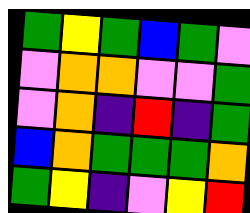[["green", "yellow", "green", "blue", "green", "violet"], ["violet", "orange", "orange", "violet", "violet", "green"], ["violet", "orange", "indigo", "red", "indigo", "green"], ["blue", "orange", "green", "green", "green", "orange"], ["green", "yellow", "indigo", "violet", "yellow", "red"]]